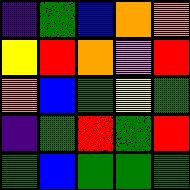[["indigo", "green", "blue", "orange", "orange"], ["yellow", "red", "orange", "violet", "red"], ["orange", "blue", "green", "yellow", "green"], ["indigo", "green", "red", "green", "red"], ["green", "blue", "green", "green", "green"]]